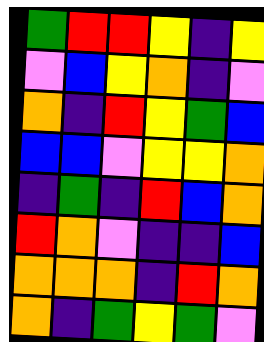[["green", "red", "red", "yellow", "indigo", "yellow"], ["violet", "blue", "yellow", "orange", "indigo", "violet"], ["orange", "indigo", "red", "yellow", "green", "blue"], ["blue", "blue", "violet", "yellow", "yellow", "orange"], ["indigo", "green", "indigo", "red", "blue", "orange"], ["red", "orange", "violet", "indigo", "indigo", "blue"], ["orange", "orange", "orange", "indigo", "red", "orange"], ["orange", "indigo", "green", "yellow", "green", "violet"]]